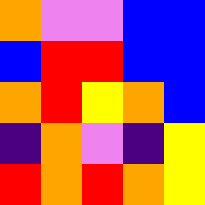[["orange", "violet", "violet", "blue", "blue"], ["blue", "red", "red", "blue", "blue"], ["orange", "red", "yellow", "orange", "blue"], ["indigo", "orange", "violet", "indigo", "yellow"], ["red", "orange", "red", "orange", "yellow"]]